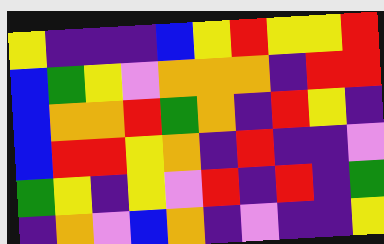[["yellow", "indigo", "indigo", "indigo", "blue", "yellow", "red", "yellow", "yellow", "red"], ["blue", "green", "yellow", "violet", "orange", "orange", "orange", "indigo", "red", "red"], ["blue", "orange", "orange", "red", "green", "orange", "indigo", "red", "yellow", "indigo"], ["blue", "red", "red", "yellow", "orange", "indigo", "red", "indigo", "indigo", "violet"], ["green", "yellow", "indigo", "yellow", "violet", "red", "indigo", "red", "indigo", "green"], ["indigo", "orange", "violet", "blue", "orange", "indigo", "violet", "indigo", "indigo", "yellow"]]